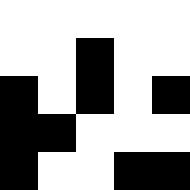[["white", "white", "white", "white", "white"], ["white", "white", "black", "white", "white"], ["black", "white", "black", "white", "black"], ["black", "black", "white", "white", "white"], ["black", "white", "white", "black", "black"]]